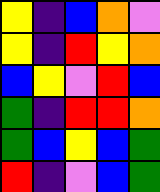[["yellow", "indigo", "blue", "orange", "violet"], ["yellow", "indigo", "red", "yellow", "orange"], ["blue", "yellow", "violet", "red", "blue"], ["green", "indigo", "red", "red", "orange"], ["green", "blue", "yellow", "blue", "green"], ["red", "indigo", "violet", "blue", "green"]]